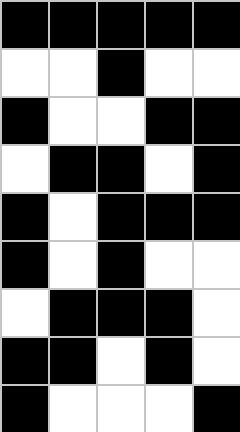[["black", "black", "black", "black", "black"], ["white", "white", "black", "white", "white"], ["black", "white", "white", "black", "black"], ["white", "black", "black", "white", "black"], ["black", "white", "black", "black", "black"], ["black", "white", "black", "white", "white"], ["white", "black", "black", "black", "white"], ["black", "black", "white", "black", "white"], ["black", "white", "white", "white", "black"]]